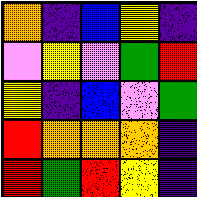[["orange", "indigo", "blue", "yellow", "indigo"], ["violet", "yellow", "violet", "green", "red"], ["yellow", "indigo", "blue", "violet", "green"], ["red", "orange", "orange", "orange", "indigo"], ["red", "green", "red", "yellow", "indigo"]]